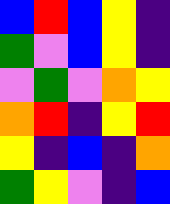[["blue", "red", "blue", "yellow", "indigo"], ["green", "violet", "blue", "yellow", "indigo"], ["violet", "green", "violet", "orange", "yellow"], ["orange", "red", "indigo", "yellow", "red"], ["yellow", "indigo", "blue", "indigo", "orange"], ["green", "yellow", "violet", "indigo", "blue"]]